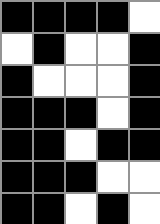[["black", "black", "black", "black", "white"], ["white", "black", "white", "white", "black"], ["black", "white", "white", "white", "black"], ["black", "black", "black", "white", "black"], ["black", "black", "white", "black", "black"], ["black", "black", "black", "white", "white"], ["black", "black", "white", "black", "white"]]